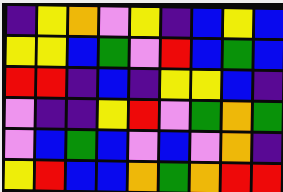[["indigo", "yellow", "orange", "violet", "yellow", "indigo", "blue", "yellow", "blue"], ["yellow", "yellow", "blue", "green", "violet", "red", "blue", "green", "blue"], ["red", "red", "indigo", "blue", "indigo", "yellow", "yellow", "blue", "indigo"], ["violet", "indigo", "indigo", "yellow", "red", "violet", "green", "orange", "green"], ["violet", "blue", "green", "blue", "violet", "blue", "violet", "orange", "indigo"], ["yellow", "red", "blue", "blue", "orange", "green", "orange", "red", "red"]]